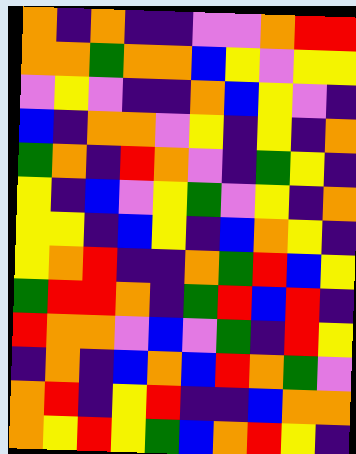[["orange", "indigo", "orange", "indigo", "indigo", "violet", "violet", "orange", "red", "red"], ["orange", "orange", "green", "orange", "orange", "blue", "yellow", "violet", "yellow", "yellow"], ["violet", "yellow", "violet", "indigo", "indigo", "orange", "blue", "yellow", "violet", "indigo"], ["blue", "indigo", "orange", "orange", "violet", "yellow", "indigo", "yellow", "indigo", "orange"], ["green", "orange", "indigo", "red", "orange", "violet", "indigo", "green", "yellow", "indigo"], ["yellow", "indigo", "blue", "violet", "yellow", "green", "violet", "yellow", "indigo", "orange"], ["yellow", "yellow", "indigo", "blue", "yellow", "indigo", "blue", "orange", "yellow", "indigo"], ["yellow", "orange", "red", "indigo", "indigo", "orange", "green", "red", "blue", "yellow"], ["green", "red", "red", "orange", "indigo", "green", "red", "blue", "red", "indigo"], ["red", "orange", "orange", "violet", "blue", "violet", "green", "indigo", "red", "yellow"], ["indigo", "orange", "indigo", "blue", "orange", "blue", "red", "orange", "green", "violet"], ["orange", "red", "indigo", "yellow", "red", "indigo", "indigo", "blue", "orange", "orange"], ["orange", "yellow", "red", "yellow", "green", "blue", "orange", "red", "yellow", "indigo"]]